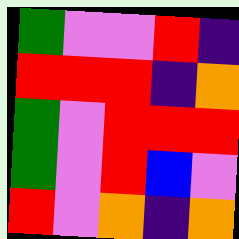[["green", "violet", "violet", "red", "indigo"], ["red", "red", "red", "indigo", "orange"], ["green", "violet", "red", "red", "red"], ["green", "violet", "red", "blue", "violet"], ["red", "violet", "orange", "indigo", "orange"]]